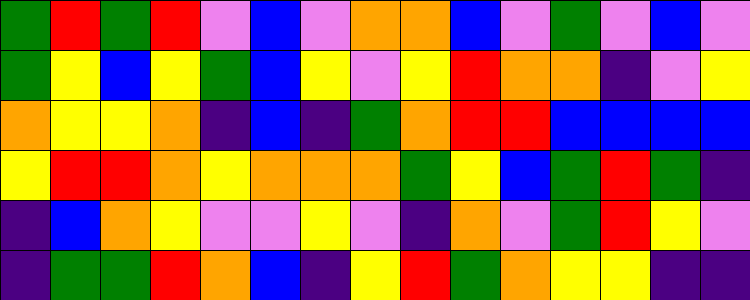[["green", "red", "green", "red", "violet", "blue", "violet", "orange", "orange", "blue", "violet", "green", "violet", "blue", "violet"], ["green", "yellow", "blue", "yellow", "green", "blue", "yellow", "violet", "yellow", "red", "orange", "orange", "indigo", "violet", "yellow"], ["orange", "yellow", "yellow", "orange", "indigo", "blue", "indigo", "green", "orange", "red", "red", "blue", "blue", "blue", "blue"], ["yellow", "red", "red", "orange", "yellow", "orange", "orange", "orange", "green", "yellow", "blue", "green", "red", "green", "indigo"], ["indigo", "blue", "orange", "yellow", "violet", "violet", "yellow", "violet", "indigo", "orange", "violet", "green", "red", "yellow", "violet"], ["indigo", "green", "green", "red", "orange", "blue", "indigo", "yellow", "red", "green", "orange", "yellow", "yellow", "indigo", "indigo"]]